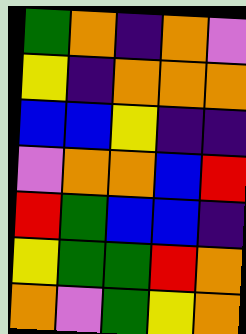[["green", "orange", "indigo", "orange", "violet"], ["yellow", "indigo", "orange", "orange", "orange"], ["blue", "blue", "yellow", "indigo", "indigo"], ["violet", "orange", "orange", "blue", "red"], ["red", "green", "blue", "blue", "indigo"], ["yellow", "green", "green", "red", "orange"], ["orange", "violet", "green", "yellow", "orange"]]